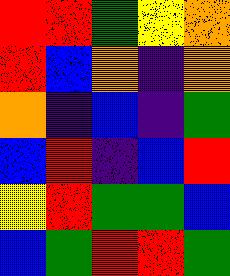[["red", "red", "green", "yellow", "orange"], ["red", "blue", "orange", "indigo", "orange"], ["orange", "indigo", "blue", "indigo", "green"], ["blue", "red", "indigo", "blue", "red"], ["yellow", "red", "green", "green", "blue"], ["blue", "green", "red", "red", "green"]]